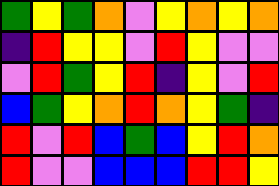[["green", "yellow", "green", "orange", "violet", "yellow", "orange", "yellow", "orange"], ["indigo", "red", "yellow", "yellow", "violet", "red", "yellow", "violet", "violet"], ["violet", "red", "green", "yellow", "red", "indigo", "yellow", "violet", "red"], ["blue", "green", "yellow", "orange", "red", "orange", "yellow", "green", "indigo"], ["red", "violet", "red", "blue", "green", "blue", "yellow", "red", "orange"], ["red", "violet", "violet", "blue", "blue", "blue", "red", "red", "yellow"]]